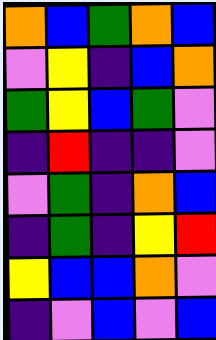[["orange", "blue", "green", "orange", "blue"], ["violet", "yellow", "indigo", "blue", "orange"], ["green", "yellow", "blue", "green", "violet"], ["indigo", "red", "indigo", "indigo", "violet"], ["violet", "green", "indigo", "orange", "blue"], ["indigo", "green", "indigo", "yellow", "red"], ["yellow", "blue", "blue", "orange", "violet"], ["indigo", "violet", "blue", "violet", "blue"]]